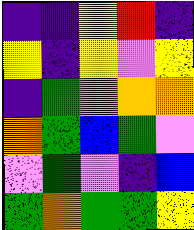[["indigo", "indigo", "yellow", "red", "indigo"], ["yellow", "indigo", "yellow", "violet", "yellow"], ["indigo", "green", "violet", "orange", "orange"], ["orange", "green", "blue", "green", "violet"], ["violet", "green", "violet", "indigo", "blue"], ["green", "orange", "green", "green", "yellow"]]